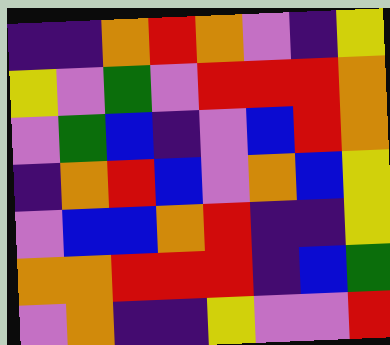[["indigo", "indigo", "orange", "red", "orange", "violet", "indigo", "yellow"], ["yellow", "violet", "green", "violet", "red", "red", "red", "orange"], ["violet", "green", "blue", "indigo", "violet", "blue", "red", "orange"], ["indigo", "orange", "red", "blue", "violet", "orange", "blue", "yellow"], ["violet", "blue", "blue", "orange", "red", "indigo", "indigo", "yellow"], ["orange", "orange", "red", "red", "red", "indigo", "blue", "green"], ["violet", "orange", "indigo", "indigo", "yellow", "violet", "violet", "red"]]